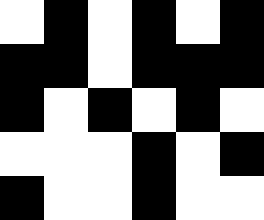[["white", "black", "white", "black", "white", "black"], ["black", "black", "white", "black", "black", "black"], ["black", "white", "black", "white", "black", "white"], ["white", "white", "white", "black", "white", "black"], ["black", "white", "white", "black", "white", "white"]]